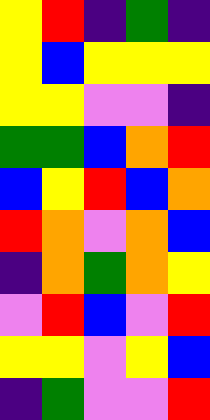[["yellow", "red", "indigo", "green", "indigo"], ["yellow", "blue", "yellow", "yellow", "yellow"], ["yellow", "yellow", "violet", "violet", "indigo"], ["green", "green", "blue", "orange", "red"], ["blue", "yellow", "red", "blue", "orange"], ["red", "orange", "violet", "orange", "blue"], ["indigo", "orange", "green", "orange", "yellow"], ["violet", "red", "blue", "violet", "red"], ["yellow", "yellow", "violet", "yellow", "blue"], ["indigo", "green", "violet", "violet", "red"]]